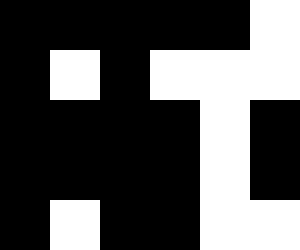[["black", "black", "black", "black", "black", "white"], ["black", "white", "black", "white", "white", "white"], ["black", "black", "black", "black", "white", "black"], ["black", "black", "black", "black", "white", "black"], ["black", "white", "black", "black", "white", "white"]]